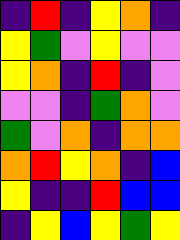[["indigo", "red", "indigo", "yellow", "orange", "indigo"], ["yellow", "green", "violet", "yellow", "violet", "violet"], ["yellow", "orange", "indigo", "red", "indigo", "violet"], ["violet", "violet", "indigo", "green", "orange", "violet"], ["green", "violet", "orange", "indigo", "orange", "orange"], ["orange", "red", "yellow", "orange", "indigo", "blue"], ["yellow", "indigo", "indigo", "red", "blue", "blue"], ["indigo", "yellow", "blue", "yellow", "green", "yellow"]]